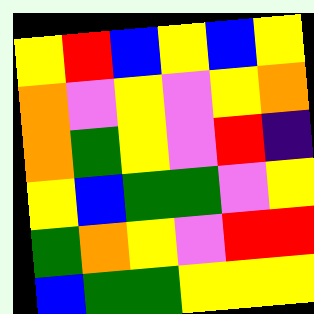[["yellow", "red", "blue", "yellow", "blue", "yellow"], ["orange", "violet", "yellow", "violet", "yellow", "orange"], ["orange", "green", "yellow", "violet", "red", "indigo"], ["yellow", "blue", "green", "green", "violet", "yellow"], ["green", "orange", "yellow", "violet", "red", "red"], ["blue", "green", "green", "yellow", "yellow", "yellow"]]